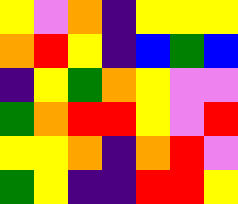[["yellow", "violet", "orange", "indigo", "yellow", "yellow", "yellow"], ["orange", "red", "yellow", "indigo", "blue", "green", "blue"], ["indigo", "yellow", "green", "orange", "yellow", "violet", "violet"], ["green", "orange", "red", "red", "yellow", "violet", "red"], ["yellow", "yellow", "orange", "indigo", "orange", "red", "violet"], ["green", "yellow", "indigo", "indigo", "red", "red", "yellow"]]